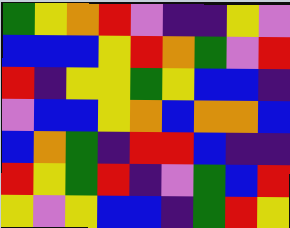[["green", "yellow", "orange", "red", "violet", "indigo", "indigo", "yellow", "violet"], ["blue", "blue", "blue", "yellow", "red", "orange", "green", "violet", "red"], ["red", "indigo", "yellow", "yellow", "green", "yellow", "blue", "blue", "indigo"], ["violet", "blue", "blue", "yellow", "orange", "blue", "orange", "orange", "blue"], ["blue", "orange", "green", "indigo", "red", "red", "blue", "indigo", "indigo"], ["red", "yellow", "green", "red", "indigo", "violet", "green", "blue", "red"], ["yellow", "violet", "yellow", "blue", "blue", "indigo", "green", "red", "yellow"]]